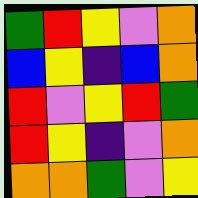[["green", "red", "yellow", "violet", "orange"], ["blue", "yellow", "indigo", "blue", "orange"], ["red", "violet", "yellow", "red", "green"], ["red", "yellow", "indigo", "violet", "orange"], ["orange", "orange", "green", "violet", "yellow"]]